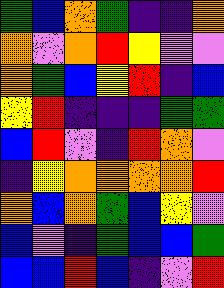[["green", "blue", "orange", "green", "indigo", "indigo", "orange"], ["orange", "violet", "orange", "red", "yellow", "violet", "violet"], ["orange", "green", "blue", "yellow", "red", "indigo", "blue"], ["yellow", "red", "indigo", "indigo", "indigo", "green", "green"], ["blue", "red", "violet", "indigo", "red", "orange", "violet"], ["indigo", "yellow", "orange", "orange", "orange", "orange", "red"], ["orange", "blue", "orange", "green", "blue", "yellow", "violet"], ["blue", "violet", "indigo", "green", "blue", "blue", "green"], ["blue", "blue", "red", "blue", "indigo", "violet", "red"]]